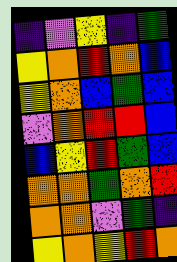[["indigo", "violet", "yellow", "indigo", "green"], ["yellow", "orange", "red", "orange", "blue"], ["yellow", "orange", "blue", "green", "blue"], ["violet", "orange", "red", "red", "blue"], ["blue", "yellow", "red", "green", "blue"], ["orange", "orange", "green", "orange", "red"], ["orange", "orange", "violet", "green", "indigo"], ["yellow", "orange", "yellow", "red", "orange"]]